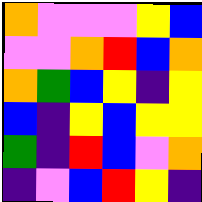[["orange", "violet", "violet", "violet", "yellow", "blue"], ["violet", "violet", "orange", "red", "blue", "orange"], ["orange", "green", "blue", "yellow", "indigo", "yellow"], ["blue", "indigo", "yellow", "blue", "yellow", "yellow"], ["green", "indigo", "red", "blue", "violet", "orange"], ["indigo", "violet", "blue", "red", "yellow", "indigo"]]